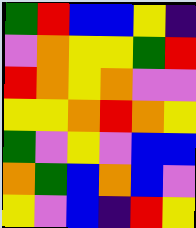[["green", "red", "blue", "blue", "yellow", "indigo"], ["violet", "orange", "yellow", "yellow", "green", "red"], ["red", "orange", "yellow", "orange", "violet", "violet"], ["yellow", "yellow", "orange", "red", "orange", "yellow"], ["green", "violet", "yellow", "violet", "blue", "blue"], ["orange", "green", "blue", "orange", "blue", "violet"], ["yellow", "violet", "blue", "indigo", "red", "yellow"]]